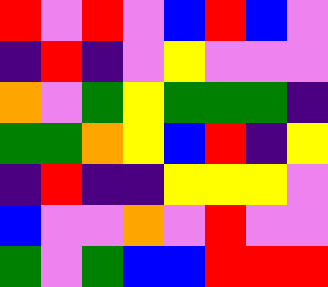[["red", "violet", "red", "violet", "blue", "red", "blue", "violet"], ["indigo", "red", "indigo", "violet", "yellow", "violet", "violet", "violet"], ["orange", "violet", "green", "yellow", "green", "green", "green", "indigo"], ["green", "green", "orange", "yellow", "blue", "red", "indigo", "yellow"], ["indigo", "red", "indigo", "indigo", "yellow", "yellow", "yellow", "violet"], ["blue", "violet", "violet", "orange", "violet", "red", "violet", "violet"], ["green", "violet", "green", "blue", "blue", "red", "red", "red"]]